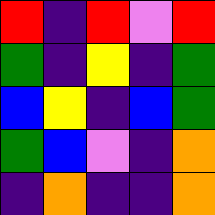[["red", "indigo", "red", "violet", "red"], ["green", "indigo", "yellow", "indigo", "green"], ["blue", "yellow", "indigo", "blue", "green"], ["green", "blue", "violet", "indigo", "orange"], ["indigo", "orange", "indigo", "indigo", "orange"]]